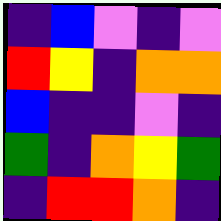[["indigo", "blue", "violet", "indigo", "violet"], ["red", "yellow", "indigo", "orange", "orange"], ["blue", "indigo", "indigo", "violet", "indigo"], ["green", "indigo", "orange", "yellow", "green"], ["indigo", "red", "red", "orange", "indigo"]]